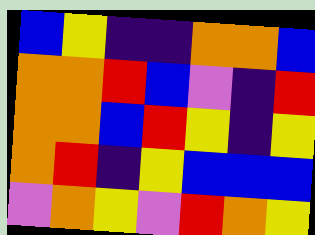[["blue", "yellow", "indigo", "indigo", "orange", "orange", "blue"], ["orange", "orange", "red", "blue", "violet", "indigo", "red"], ["orange", "orange", "blue", "red", "yellow", "indigo", "yellow"], ["orange", "red", "indigo", "yellow", "blue", "blue", "blue"], ["violet", "orange", "yellow", "violet", "red", "orange", "yellow"]]